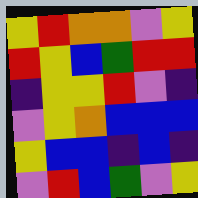[["yellow", "red", "orange", "orange", "violet", "yellow"], ["red", "yellow", "blue", "green", "red", "red"], ["indigo", "yellow", "yellow", "red", "violet", "indigo"], ["violet", "yellow", "orange", "blue", "blue", "blue"], ["yellow", "blue", "blue", "indigo", "blue", "indigo"], ["violet", "red", "blue", "green", "violet", "yellow"]]